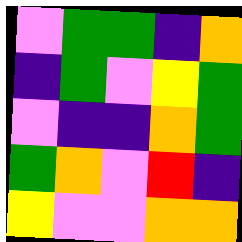[["violet", "green", "green", "indigo", "orange"], ["indigo", "green", "violet", "yellow", "green"], ["violet", "indigo", "indigo", "orange", "green"], ["green", "orange", "violet", "red", "indigo"], ["yellow", "violet", "violet", "orange", "orange"]]